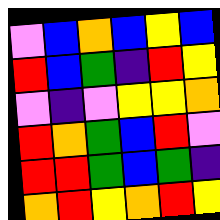[["violet", "blue", "orange", "blue", "yellow", "blue"], ["red", "blue", "green", "indigo", "red", "yellow"], ["violet", "indigo", "violet", "yellow", "yellow", "orange"], ["red", "orange", "green", "blue", "red", "violet"], ["red", "red", "green", "blue", "green", "indigo"], ["orange", "red", "yellow", "orange", "red", "yellow"]]